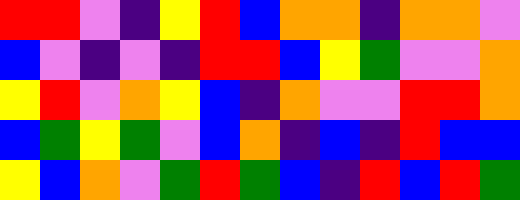[["red", "red", "violet", "indigo", "yellow", "red", "blue", "orange", "orange", "indigo", "orange", "orange", "violet"], ["blue", "violet", "indigo", "violet", "indigo", "red", "red", "blue", "yellow", "green", "violet", "violet", "orange"], ["yellow", "red", "violet", "orange", "yellow", "blue", "indigo", "orange", "violet", "violet", "red", "red", "orange"], ["blue", "green", "yellow", "green", "violet", "blue", "orange", "indigo", "blue", "indigo", "red", "blue", "blue"], ["yellow", "blue", "orange", "violet", "green", "red", "green", "blue", "indigo", "red", "blue", "red", "green"]]